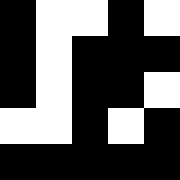[["black", "white", "white", "black", "white"], ["black", "white", "black", "black", "black"], ["black", "white", "black", "black", "white"], ["white", "white", "black", "white", "black"], ["black", "black", "black", "black", "black"]]